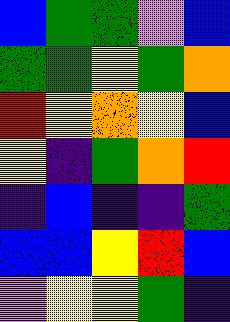[["blue", "green", "green", "violet", "blue"], ["green", "green", "yellow", "green", "orange"], ["red", "yellow", "orange", "yellow", "blue"], ["yellow", "indigo", "green", "orange", "red"], ["indigo", "blue", "indigo", "indigo", "green"], ["blue", "blue", "yellow", "red", "blue"], ["violet", "yellow", "yellow", "green", "indigo"]]